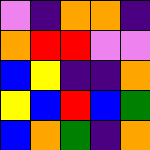[["violet", "indigo", "orange", "orange", "indigo"], ["orange", "red", "red", "violet", "violet"], ["blue", "yellow", "indigo", "indigo", "orange"], ["yellow", "blue", "red", "blue", "green"], ["blue", "orange", "green", "indigo", "orange"]]